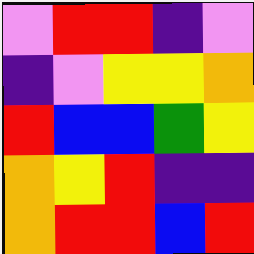[["violet", "red", "red", "indigo", "violet"], ["indigo", "violet", "yellow", "yellow", "orange"], ["red", "blue", "blue", "green", "yellow"], ["orange", "yellow", "red", "indigo", "indigo"], ["orange", "red", "red", "blue", "red"]]